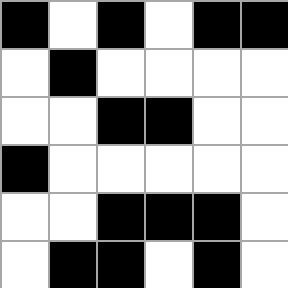[["black", "white", "black", "white", "black", "black"], ["white", "black", "white", "white", "white", "white"], ["white", "white", "black", "black", "white", "white"], ["black", "white", "white", "white", "white", "white"], ["white", "white", "black", "black", "black", "white"], ["white", "black", "black", "white", "black", "white"]]